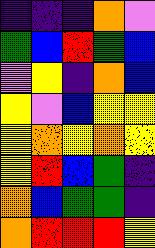[["indigo", "indigo", "indigo", "orange", "violet"], ["green", "blue", "red", "green", "blue"], ["violet", "yellow", "indigo", "orange", "blue"], ["yellow", "violet", "blue", "yellow", "yellow"], ["yellow", "orange", "yellow", "orange", "yellow"], ["yellow", "red", "blue", "green", "indigo"], ["orange", "blue", "green", "green", "indigo"], ["orange", "red", "red", "red", "yellow"]]